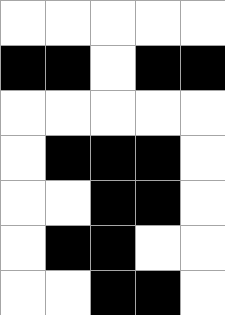[["white", "white", "white", "white", "white"], ["black", "black", "white", "black", "black"], ["white", "white", "white", "white", "white"], ["white", "black", "black", "black", "white"], ["white", "white", "black", "black", "white"], ["white", "black", "black", "white", "white"], ["white", "white", "black", "black", "white"]]